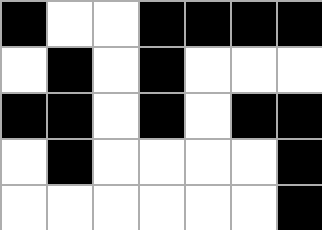[["black", "white", "white", "black", "black", "black", "black"], ["white", "black", "white", "black", "white", "white", "white"], ["black", "black", "white", "black", "white", "black", "black"], ["white", "black", "white", "white", "white", "white", "black"], ["white", "white", "white", "white", "white", "white", "black"]]